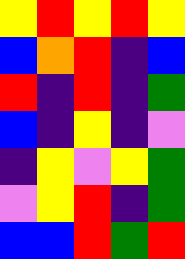[["yellow", "red", "yellow", "red", "yellow"], ["blue", "orange", "red", "indigo", "blue"], ["red", "indigo", "red", "indigo", "green"], ["blue", "indigo", "yellow", "indigo", "violet"], ["indigo", "yellow", "violet", "yellow", "green"], ["violet", "yellow", "red", "indigo", "green"], ["blue", "blue", "red", "green", "red"]]